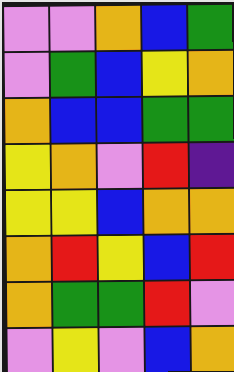[["violet", "violet", "orange", "blue", "green"], ["violet", "green", "blue", "yellow", "orange"], ["orange", "blue", "blue", "green", "green"], ["yellow", "orange", "violet", "red", "indigo"], ["yellow", "yellow", "blue", "orange", "orange"], ["orange", "red", "yellow", "blue", "red"], ["orange", "green", "green", "red", "violet"], ["violet", "yellow", "violet", "blue", "orange"]]